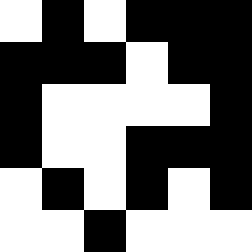[["white", "black", "white", "black", "black", "black"], ["black", "black", "black", "white", "black", "black"], ["black", "white", "white", "white", "white", "black"], ["black", "white", "white", "black", "black", "black"], ["white", "black", "white", "black", "white", "black"], ["white", "white", "black", "white", "white", "white"]]